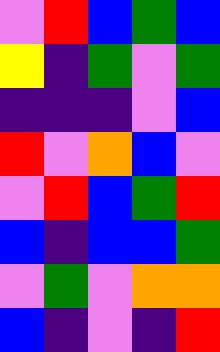[["violet", "red", "blue", "green", "blue"], ["yellow", "indigo", "green", "violet", "green"], ["indigo", "indigo", "indigo", "violet", "blue"], ["red", "violet", "orange", "blue", "violet"], ["violet", "red", "blue", "green", "red"], ["blue", "indigo", "blue", "blue", "green"], ["violet", "green", "violet", "orange", "orange"], ["blue", "indigo", "violet", "indigo", "red"]]